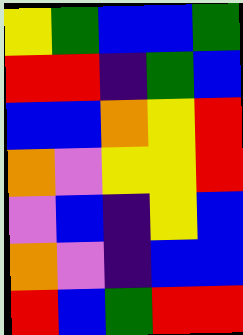[["yellow", "green", "blue", "blue", "green"], ["red", "red", "indigo", "green", "blue"], ["blue", "blue", "orange", "yellow", "red"], ["orange", "violet", "yellow", "yellow", "red"], ["violet", "blue", "indigo", "yellow", "blue"], ["orange", "violet", "indigo", "blue", "blue"], ["red", "blue", "green", "red", "red"]]